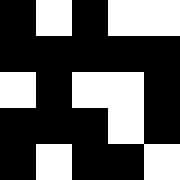[["black", "white", "black", "white", "white"], ["black", "black", "black", "black", "black"], ["white", "black", "white", "white", "black"], ["black", "black", "black", "white", "black"], ["black", "white", "black", "black", "white"]]